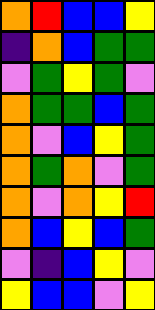[["orange", "red", "blue", "blue", "yellow"], ["indigo", "orange", "blue", "green", "green"], ["violet", "green", "yellow", "green", "violet"], ["orange", "green", "green", "blue", "green"], ["orange", "violet", "blue", "yellow", "green"], ["orange", "green", "orange", "violet", "green"], ["orange", "violet", "orange", "yellow", "red"], ["orange", "blue", "yellow", "blue", "green"], ["violet", "indigo", "blue", "yellow", "violet"], ["yellow", "blue", "blue", "violet", "yellow"]]